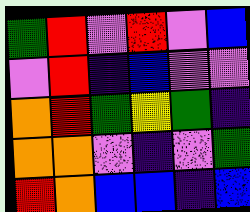[["green", "red", "violet", "red", "violet", "blue"], ["violet", "red", "indigo", "blue", "violet", "violet"], ["orange", "red", "green", "yellow", "green", "indigo"], ["orange", "orange", "violet", "indigo", "violet", "green"], ["red", "orange", "blue", "blue", "indigo", "blue"]]